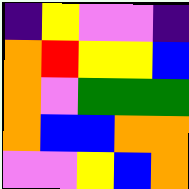[["indigo", "yellow", "violet", "violet", "indigo"], ["orange", "red", "yellow", "yellow", "blue"], ["orange", "violet", "green", "green", "green"], ["orange", "blue", "blue", "orange", "orange"], ["violet", "violet", "yellow", "blue", "orange"]]